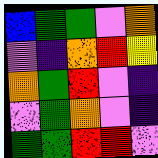[["blue", "green", "green", "violet", "orange"], ["violet", "indigo", "orange", "red", "yellow"], ["orange", "green", "red", "violet", "indigo"], ["violet", "green", "orange", "violet", "indigo"], ["green", "green", "red", "red", "violet"]]